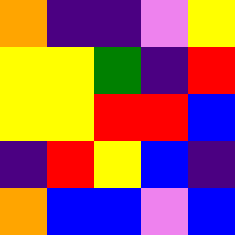[["orange", "indigo", "indigo", "violet", "yellow"], ["yellow", "yellow", "green", "indigo", "red"], ["yellow", "yellow", "red", "red", "blue"], ["indigo", "red", "yellow", "blue", "indigo"], ["orange", "blue", "blue", "violet", "blue"]]